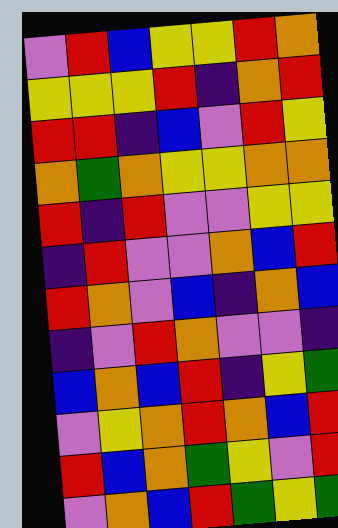[["violet", "red", "blue", "yellow", "yellow", "red", "orange"], ["yellow", "yellow", "yellow", "red", "indigo", "orange", "red"], ["red", "red", "indigo", "blue", "violet", "red", "yellow"], ["orange", "green", "orange", "yellow", "yellow", "orange", "orange"], ["red", "indigo", "red", "violet", "violet", "yellow", "yellow"], ["indigo", "red", "violet", "violet", "orange", "blue", "red"], ["red", "orange", "violet", "blue", "indigo", "orange", "blue"], ["indigo", "violet", "red", "orange", "violet", "violet", "indigo"], ["blue", "orange", "blue", "red", "indigo", "yellow", "green"], ["violet", "yellow", "orange", "red", "orange", "blue", "red"], ["red", "blue", "orange", "green", "yellow", "violet", "red"], ["violet", "orange", "blue", "red", "green", "yellow", "green"]]